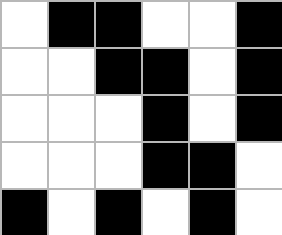[["white", "black", "black", "white", "white", "black"], ["white", "white", "black", "black", "white", "black"], ["white", "white", "white", "black", "white", "black"], ["white", "white", "white", "black", "black", "white"], ["black", "white", "black", "white", "black", "white"]]